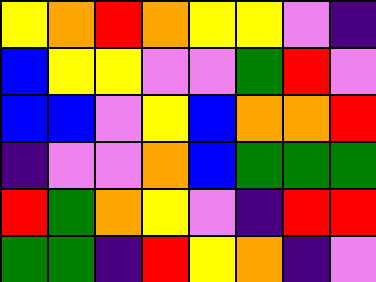[["yellow", "orange", "red", "orange", "yellow", "yellow", "violet", "indigo"], ["blue", "yellow", "yellow", "violet", "violet", "green", "red", "violet"], ["blue", "blue", "violet", "yellow", "blue", "orange", "orange", "red"], ["indigo", "violet", "violet", "orange", "blue", "green", "green", "green"], ["red", "green", "orange", "yellow", "violet", "indigo", "red", "red"], ["green", "green", "indigo", "red", "yellow", "orange", "indigo", "violet"]]